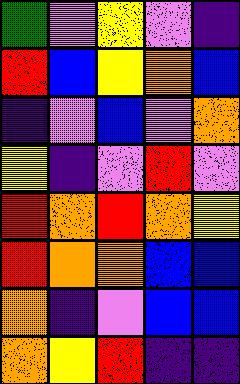[["green", "violet", "yellow", "violet", "indigo"], ["red", "blue", "yellow", "orange", "blue"], ["indigo", "violet", "blue", "violet", "orange"], ["yellow", "indigo", "violet", "red", "violet"], ["red", "orange", "red", "orange", "yellow"], ["red", "orange", "orange", "blue", "blue"], ["orange", "indigo", "violet", "blue", "blue"], ["orange", "yellow", "red", "indigo", "indigo"]]